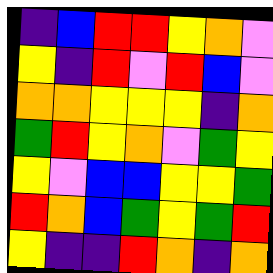[["indigo", "blue", "red", "red", "yellow", "orange", "violet"], ["yellow", "indigo", "red", "violet", "red", "blue", "violet"], ["orange", "orange", "yellow", "yellow", "yellow", "indigo", "orange"], ["green", "red", "yellow", "orange", "violet", "green", "yellow"], ["yellow", "violet", "blue", "blue", "yellow", "yellow", "green"], ["red", "orange", "blue", "green", "yellow", "green", "red"], ["yellow", "indigo", "indigo", "red", "orange", "indigo", "orange"]]